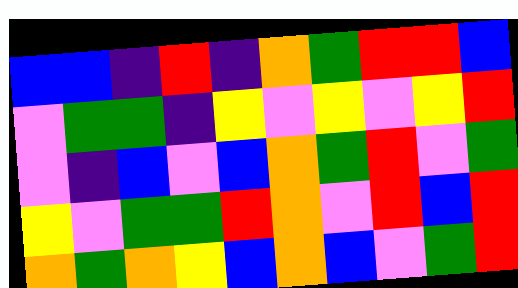[["blue", "blue", "indigo", "red", "indigo", "orange", "green", "red", "red", "blue"], ["violet", "green", "green", "indigo", "yellow", "violet", "yellow", "violet", "yellow", "red"], ["violet", "indigo", "blue", "violet", "blue", "orange", "green", "red", "violet", "green"], ["yellow", "violet", "green", "green", "red", "orange", "violet", "red", "blue", "red"], ["orange", "green", "orange", "yellow", "blue", "orange", "blue", "violet", "green", "red"]]